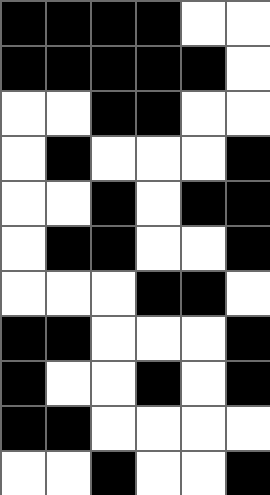[["black", "black", "black", "black", "white", "white"], ["black", "black", "black", "black", "black", "white"], ["white", "white", "black", "black", "white", "white"], ["white", "black", "white", "white", "white", "black"], ["white", "white", "black", "white", "black", "black"], ["white", "black", "black", "white", "white", "black"], ["white", "white", "white", "black", "black", "white"], ["black", "black", "white", "white", "white", "black"], ["black", "white", "white", "black", "white", "black"], ["black", "black", "white", "white", "white", "white"], ["white", "white", "black", "white", "white", "black"]]